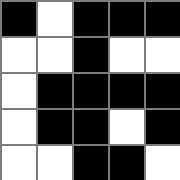[["black", "white", "black", "black", "black"], ["white", "white", "black", "white", "white"], ["white", "black", "black", "black", "black"], ["white", "black", "black", "white", "black"], ["white", "white", "black", "black", "white"]]